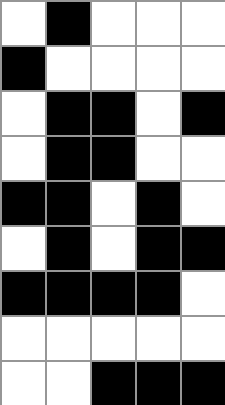[["white", "black", "white", "white", "white"], ["black", "white", "white", "white", "white"], ["white", "black", "black", "white", "black"], ["white", "black", "black", "white", "white"], ["black", "black", "white", "black", "white"], ["white", "black", "white", "black", "black"], ["black", "black", "black", "black", "white"], ["white", "white", "white", "white", "white"], ["white", "white", "black", "black", "black"]]